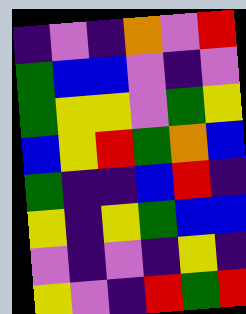[["indigo", "violet", "indigo", "orange", "violet", "red"], ["green", "blue", "blue", "violet", "indigo", "violet"], ["green", "yellow", "yellow", "violet", "green", "yellow"], ["blue", "yellow", "red", "green", "orange", "blue"], ["green", "indigo", "indigo", "blue", "red", "indigo"], ["yellow", "indigo", "yellow", "green", "blue", "blue"], ["violet", "indigo", "violet", "indigo", "yellow", "indigo"], ["yellow", "violet", "indigo", "red", "green", "red"]]